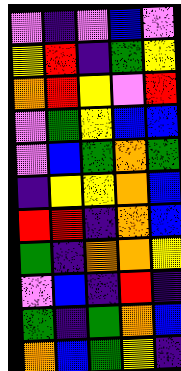[["violet", "indigo", "violet", "blue", "violet"], ["yellow", "red", "indigo", "green", "yellow"], ["orange", "red", "yellow", "violet", "red"], ["violet", "green", "yellow", "blue", "blue"], ["violet", "blue", "green", "orange", "green"], ["indigo", "yellow", "yellow", "orange", "blue"], ["red", "red", "indigo", "orange", "blue"], ["green", "indigo", "orange", "orange", "yellow"], ["violet", "blue", "indigo", "red", "indigo"], ["green", "indigo", "green", "orange", "blue"], ["orange", "blue", "green", "yellow", "indigo"]]